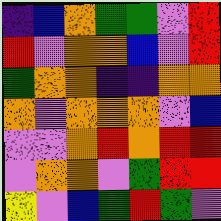[["indigo", "blue", "orange", "green", "green", "violet", "red"], ["red", "violet", "orange", "orange", "blue", "violet", "red"], ["green", "orange", "orange", "indigo", "indigo", "orange", "orange"], ["orange", "violet", "orange", "orange", "orange", "violet", "blue"], ["violet", "violet", "orange", "red", "orange", "red", "red"], ["violet", "orange", "orange", "violet", "green", "red", "red"], ["yellow", "violet", "blue", "green", "red", "green", "violet"]]